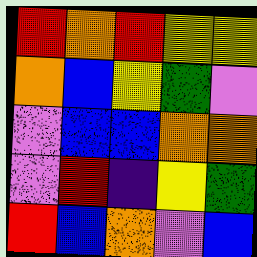[["red", "orange", "red", "yellow", "yellow"], ["orange", "blue", "yellow", "green", "violet"], ["violet", "blue", "blue", "orange", "orange"], ["violet", "red", "indigo", "yellow", "green"], ["red", "blue", "orange", "violet", "blue"]]